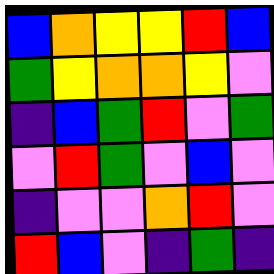[["blue", "orange", "yellow", "yellow", "red", "blue"], ["green", "yellow", "orange", "orange", "yellow", "violet"], ["indigo", "blue", "green", "red", "violet", "green"], ["violet", "red", "green", "violet", "blue", "violet"], ["indigo", "violet", "violet", "orange", "red", "violet"], ["red", "blue", "violet", "indigo", "green", "indigo"]]